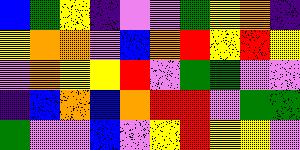[["blue", "green", "yellow", "indigo", "violet", "violet", "green", "yellow", "orange", "indigo"], ["yellow", "orange", "orange", "violet", "blue", "orange", "red", "yellow", "red", "yellow"], ["violet", "orange", "yellow", "yellow", "red", "violet", "green", "green", "violet", "violet"], ["indigo", "blue", "orange", "blue", "orange", "red", "red", "violet", "green", "green"], ["green", "violet", "violet", "blue", "violet", "yellow", "red", "yellow", "yellow", "violet"]]